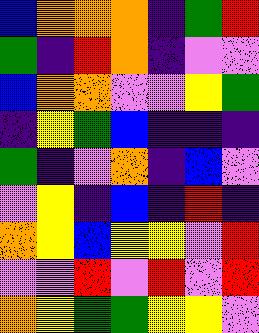[["blue", "orange", "orange", "orange", "indigo", "green", "red"], ["green", "indigo", "red", "orange", "indigo", "violet", "violet"], ["blue", "orange", "orange", "violet", "violet", "yellow", "green"], ["indigo", "yellow", "green", "blue", "indigo", "indigo", "indigo"], ["green", "indigo", "violet", "orange", "indigo", "blue", "violet"], ["violet", "yellow", "indigo", "blue", "indigo", "red", "indigo"], ["orange", "yellow", "blue", "yellow", "yellow", "violet", "red"], ["violet", "violet", "red", "violet", "red", "violet", "red"], ["orange", "yellow", "green", "green", "yellow", "yellow", "violet"]]